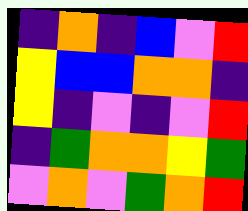[["indigo", "orange", "indigo", "blue", "violet", "red"], ["yellow", "blue", "blue", "orange", "orange", "indigo"], ["yellow", "indigo", "violet", "indigo", "violet", "red"], ["indigo", "green", "orange", "orange", "yellow", "green"], ["violet", "orange", "violet", "green", "orange", "red"]]